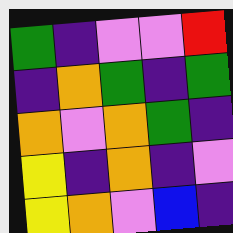[["green", "indigo", "violet", "violet", "red"], ["indigo", "orange", "green", "indigo", "green"], ["orange", "violet", "orange", "green", "indigo"], ["yellow", "indigo", "orange", "indigo", "violet"], ["yellow", "orange", "violet", "blue", "indigo"]]